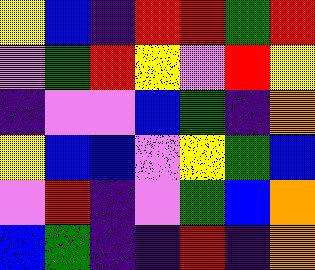[["yellow", "blue", "indigo", "red", "red", "green", "red"], ["violet", "green", "red", "yellow", "violet", "red", "yellow"], ["indigo", "violet", "violet", "blue", "green", "indigo", "orange"], ["yellow", "blue", "blue", "violet", "yellow", "green", "blue"], ["violet", "red", "indigo", "violet", "green", "blue", "orange"], ["blue", "green", "indigo", "indigo", "red", "indigo", "orange"]]